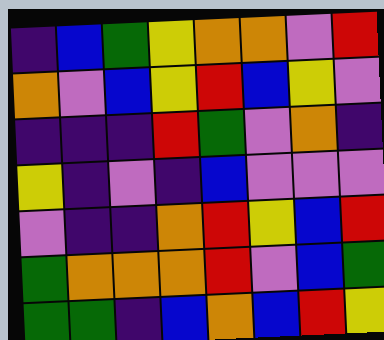[["indigo", "blue", "green", "yellow", "orange", "orange", "violet", "red"], ["orange", "violet", "blue", "yellow", "red", "blue", "yellow", "violet"], ["indigo", "indigo", "indigo", "red", "green", "violet", "orange", "indigo"], ["yellow", "indigo", "violet", "indigo", "blue", "violet", "violet", "violet"], ["violet", "indigo", "indigo", "orange", "red", "yellow", "blue", "red"], ["green", "orange", "orange", "orange", "red", "violet", "blue", "green"], ["green", "green", "indigo", "blue", "orange", "blue", "red", "yellow"]]